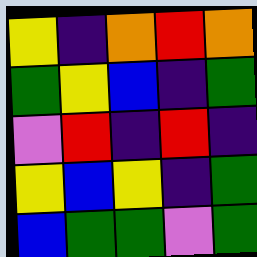[["yellow", "indigo", "orange", "red", "orange"], ["green", "yellow", "blue", "indigo", "green"], ["violet", "red", "indigo", "red", "indigo"], ["yellow", "blue", "yellow", "indigo", "green"], ["blue", "green", "green", "violet", "green"]]